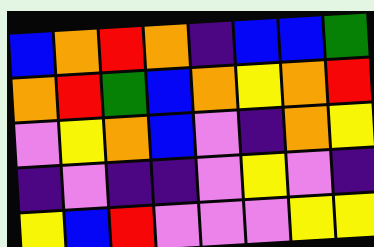[["blue", "orange", "red", "orange", "indigo", "blue", "blue", "green"], ["orange", "red", "green", "blue", "orange", "yellow", "orange", "red"], ["violet", "yellow", "orange", "blue", "violet", "indigo", "orange", "yellow"], ["indigo", "violet", "indigo", "indigo", "violet", "yellow", "violet", "indigo"], ["yellow", "blue", "red", "violet", "violet", "violet", "yellow", "yellow"]]